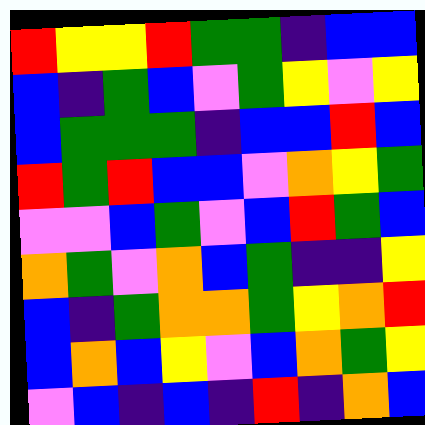[["red", "yellow", "yellow", "red", "green", "green", "indigo", "blue", "blue"], ["blue", "indigo", "green", "blue", "violet", "green", "yellow", "violet", "yellow"], ["blue", "green", "green", "green", "indigo", "blue", "blue", "red", "blue"], ["red", "green", "red", "blue", "blue", "violet", "orange", "yellow", "green"], ["violet", "violet", "blue", "green", "violet", "blue", "red", "green", "blue"], ["orange", "green", "violet", "orange", "blue", "green", "indigo", "indigo", "yellow"], ["blue", "indigo", "green", "orange", "orange", "green", "yellow", "orange", "red"], ["blue", "orange", "blue", "yellow", "violet", "blue", "orange", "green", "yellow"], ["violet", "blue", "indigo", "blue", "indigo", "red", "indigo", "orange", "blue"]]